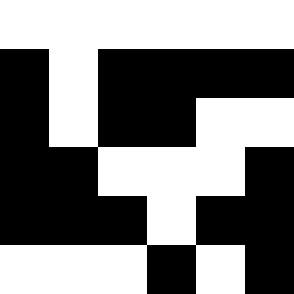[["white", "white", "white", "white", "white", "white"], ["black", "white", "black", "black", "black", "black"], ["black", "white", "black", "black", "white", "white"], ["black", "black", "white", "white", "white", "black"], ["black", "black", "black", "white", "black", "black"], ["white", "white", "white", "black", "white", "black"]]